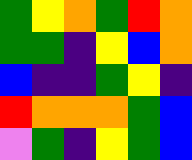[["green", "yellow", "orange", "green", "red", "orange"], ["green", "green", "indigo", "yellow", "blue", "orange"], ["blue", "indigo", "indigo", "green", "yellow", "indigo"], ["red", "orange", "orange", "orange", "green", "blue"], ["violet", "green", "indigo", "yellow", "green", "blue"]]